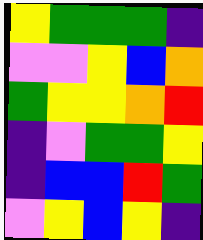[["yellow", "green", "green", "green", "indigo"], ["violet", "violet", "yellow", "blue", "orange"], ["green", "yellow", "yellow", "orange", "red"], ["indigo", "violet", "green", "green", "yellow"], ["indigo", "blue", "blue", "red", "green"], ["violet", "yellow", "blue", "yellow", "indigo"]]